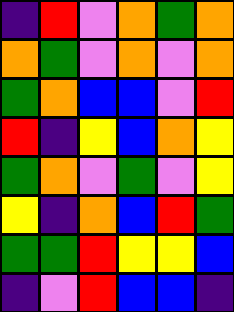[["indigo", "red", "violet", "orange", "green", "orange"], ["orange", "green", "violet", "orange", "violet", "orange"], ["green", "orange", "blue", "blue", "violet", "red"], ["red", "indigo", "yellow", "blue", "orange", "yellow"], ["green", "orange", "violet", "green", "violet", "yellow"], ["yellow", "indigo", "orange", "blue", "red", "green"], ["green", "green", "red", "yellow", "yellow", "blue"], ["indigo", "violet", "red", "blue", "blue", "indigo"]]